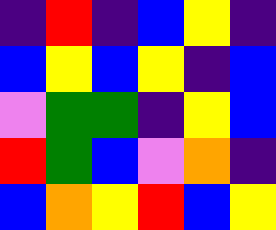[["indigo", "red", "indigo", "blue", "yellow", "indigo"], ["blue", "yellow", "blue", "yellow", "indigo", "blue"], ["violet", "green", "green", "indigo", "yellow", "blue"], ["red", "green", "blue", "violet", "orange", "indigo"], ["blue", "orange", "yellow", "red", "blue", "yellow"]]